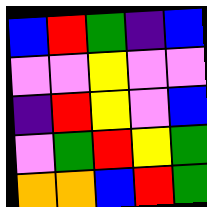[["blue", "red", "green", "indigo", "blue"], ["violet", "violet", "yellow", "violet", "violet"], ["indigo", "red", "yellow", "violet", "blue"], ["violet", "green", "red", "yellow", "green"], ["orange", "orange", "blue", "red", "green"]]